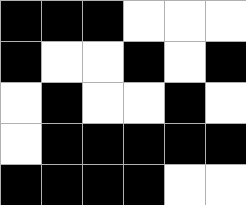[["black", "black", "black", "white", "white", "white"], ["black", "white", "white", "black", "white", "black"], ["white", "black", "white", "white", "black", "white"], ["white", "black", "black", "black", "black", "black"], ["black", "black", "black", "black", "white", "white"]]